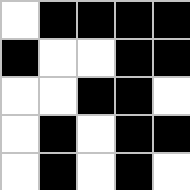[["white", "black", "black", "black", "black"], ["black", "white", "white", "black", "black"], ["white", "white", "black", "black", "white"], ["white", "black", "white", "black", "black"], ["white", "black", "white", "black", "white"]]